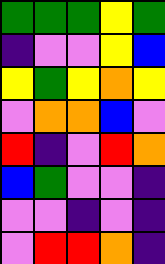[["green", "green", "green", "yellow", "green"], ["indigo", "violet", "violet", "yellow", "blue"], ["yellow", "green", "yellow", "orange", "yellow"], ["violet", "orange", "orange", "blue", "violet"], ["red", "indigo", "violet", "red", "orange"], ["blue", "green", "violet", "violet", "indigo"], ["violet", "violet", "indigo", "violet", "indigo"], ["violet", "red", "red", "orange", "indigo"]]